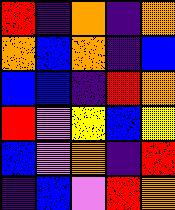[["red", "indigo", "orange", "indigo", "orange"], ["orange", "blue", "orange", "indigo", "blue"], ["blue", "blue", "indigo", "red", "orange"], ["red", "violet", "yellow", "blue", "yellow"], ["blue", "violet", "orange", "indigo", "red"], ["indigo", "blue", "violet", "red", "orange"]]